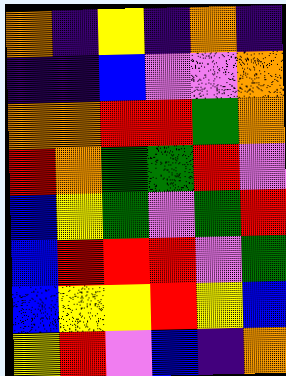[["orange", "indigo", "yellow", "indigo", "orange", "indigo"], ["indigo", "indigo", "blue", "violet", "violet", "orange"], ["orange", "orange", "red", "red", "green", "orange"], ["red", "orange", "green", "green", "red", "violet"], ["blue", "yellow", "green", "violet", "green", "red"], ["blue", "red", "red", "red", "violet", "green"], ["blue", "yellow", "yellow", "red", "yellow", "blue"], ["yellow", "red", "violet", "blue", "indigo", "orange"]]